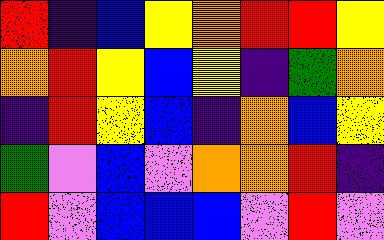[["red", "indigo", "blue", "yellow", "orange", "red", "red", "yellow"], ["orange", "red", "yellow", "blue", "yellow", "indigo", "green", "orange"], ["indigo", "red", "yellow", "blue", "indigo", "orange", "blue", "yellow"], ["green", "violet", "blue", "violet", "orange", "orange", "red", "indigo"], ["red", "violet", "blue", "blue", "blue", "violet", "red", "violet"]]